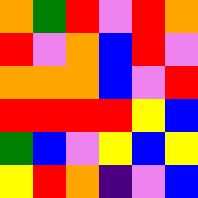[["orange", "green", "red", "violet", "red", "orange"], ["red", "violet", "orange", "blue", "red", "violet"], ["orange", "orange", "orange", "blue", "violet", "red"], ["red", "red", "red", "red", "yellow", "blue"], ["green", "blue", "violet", "yellow", "blue", "yellow"], ["yellow", "red", "orange", "indigo", "violet", "blue"]]